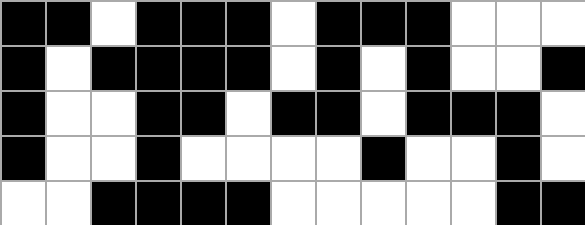[["black", "black", "white", "black", "black", "black", "white", "black", "black", "black", "white", "white", "white"], ["black", "white", "black", "black", "black", "black", "white", "black", "white", "black", "white", "white", "black"], ["black", "white", "white", "black", "black", "white", "black", "black", "white", "black", "black", "black", "white"], ["black", "white", "white", "black", "white", "white", "white", "white", "black", "white", "white", "black", "white"], ["white", "white", "black", "black", "black", "black", "white", "white", "white", "white", "white", "black", "black"]]